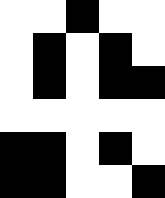[["white", "white", "black", "white", "white"], ["white", "black", "white", "black", "white"], ["white", "black", "white", "black", "black"], ["white", "white", "white", "white", "white"], ["black", "black", "white", "black", "white"], ["black", "black", "white", "white", "black"]]